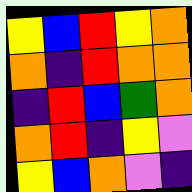[["yellow", "blue", "red", "yellow", "orange"], ["orange", "indigo", "red", "orange", "orange"], ["indigo", "red", "blue", "green", "orange"], ["orange", "red", "indigo", "yellow", "violet"], ["yellow", "blue", "orange", "violet", "indigo"]]